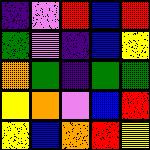[["indigo", "violet", "red", "blue", "red"], ["green", "violet", "indigo", "blue", "yellow"], ["orange", "green", "indigo", "green", "green"], ["yellow", "orange", "violet", "blue", "red"], ["yellow", "blue", "orange", "red", "yellow"]]